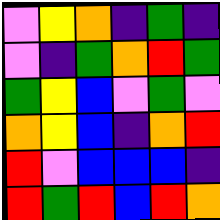[["violet", "yellow", "orange", "indigo", "green", "indigo"], ["violet", "indigo", "green", "orange", "red", "green"], ["green", "yellow", "blue", "violet", "green", "violet"], ["orange", "yellow", "blue", "indigo", "orange", "red"], ["red", "violet", "blue", "blue", "blue", "indigo"], ["red", "green", "red", "blue", "red", "orange"]]